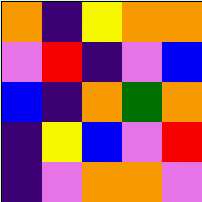[["orange", "indigo", "yellow", "orange", "orange"], ["violet", "red", "indigo", "violet", "blue"], ["blue", "indigo", "orange", "green", "orange"], ["indigo", "yellow", "blue", "violet", "red"], ["indigo", "violet", "orange", "orange", "violet"]]